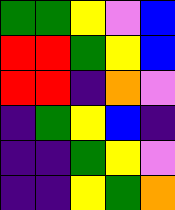[["green", "green", "yellow", "violet", "blue"], ["red", "red", "green", "yellow", "blue"], ["red", "red", "indigo", "orange", "violet"], ["indigo", "green", "yellow", "blue", "indigo"], ["indigo", "indigo", "green", "yellow", "violet"], ["indigo", "indigo", "yellow", "green", "orange"]]